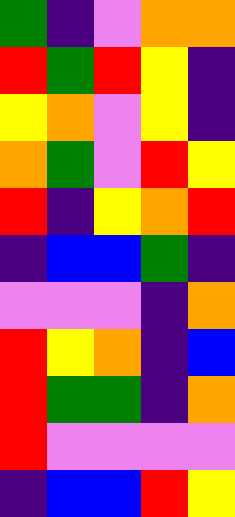[["green", "indigo", "violet", "orange", "orange"], ["red", "green", "red", "yellow", "indigo"], ["yellow", "orange", "violet", "yellow", "indigo"], ["orange", "green", "violet", "red", "yellow"], ["red", "indigo", "yellow", "orange", "red"], ["indigo", "blue", "blue", "green", "indigo"], ["violet", "violet", "violet", "indigo", "orange"], ["red", "yellow", "orange", "indigo", "blue"], ["red", "green", "green", "indigo", "orange"], ["red", "violet", "violet", "violet", "violet"], ["indigo", "blue", "blue", "red", "yellow"]]